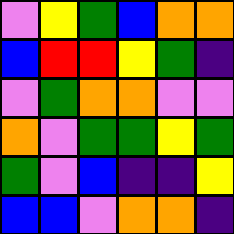[["violet", "yellow", "green", "blue", "orange", "orange"], ["blue", "red", "red", "yellow", "green", "indigo"], ["violet", "green", "orange", "orange", "violet", "violet"], ["orange", "violet", "green", "green", "yellow", "green"], ["green", "violet", "blue", "indigo", "indigo", "yellow"], ["blue", "blue", "violet", "orange", "orange", "indigo"]]